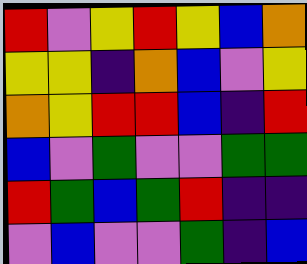[["red", "violet", "yellow", "red", "yellow", "blue", "orange"], ["yellow", "yellow", "indigo", "orange", "blue", "violet", "yellow"], ["orange", "yellow", "red", "red", "blue", "indigo", "red"], ["blue", "violet", "green", "violet", "violet", "green", "green"], ["red", "green", "blue", "green", "red", "indigo", "indigo"], ["violet", "blue", "violet", "violet", "green", "indigo", "blue"]]